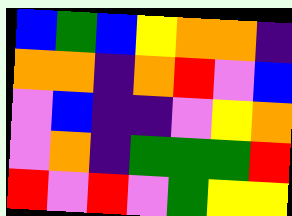[["blue", "green", "blue", "yellow", "orange", "orange", "indigo"], ["orange", "orange", "indigo", "orange", "red", "violet", "blue"], ["violet", "blue", "indigo", "indigo", "violet", "yellow", "orange"], ["violet", "orange", "indigo", "green", "green", "green", "red"], ["red", "violet", "red", "violet", "green", "yellow", "yellow"]]